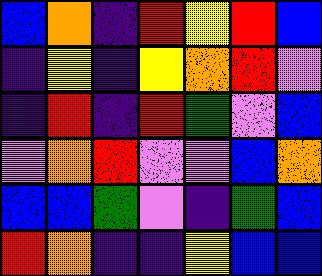[["blue", "orange", "indigo", "red", "yellow", "red", "blue"], ["indigo", "yellow", "indigo", "yellow", "orange", "red", "violet"], ["indigo", "red", "indigo", "red", "green", "violet", "blue"], ["violet", "orange", "red", "violet", "violet", "blue", "orange"], ["blue", "blue", "green", "violet", "indigo", "green", "blue"], ["red", "orange", "indigo", "indigo", "yellow", "blue", "blue"]]